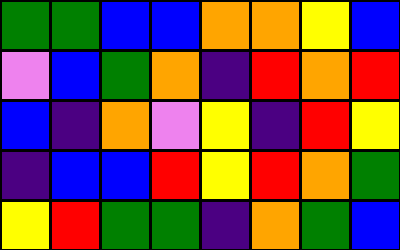[["green", "green", "blue", "blue", "orange", "orange", "yellow", "blue"], ["violet", "blue", "green", "orange", "indigo", "red", "orange", "red"], ["blue", "indigo", "orange", "violet", "yellow", "indigo", "red", "yellow"], ["indigo", "blue", "blue", "red", "yellow", "red", "orange", "green"], ["yellow", "red", "green", "green", "indigo", "orange", "green", "blue"]]